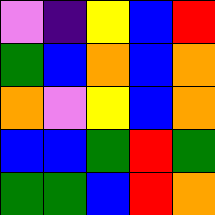[["violet", "indigo", "yellow", "blue", "red"], ["green", "blue", "orange", "blue", "orange"], ["orange", "violet", "yellow", "blue", "orange"], ["blue", "blue", "green", "red", "green"], ["green", "green", "blue", "red", "orange"]]